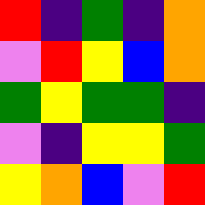[["red", "indigo", "green", "indigo", "orange"], ["violet", "red", "yellow", "blue", "orange"], ["green", "yellow", "green", "green", "indigo"], ["violet", "indigo", "yellow", "yellow", "green"], ["yellow", "orange", "blue", "violet", "red"]]